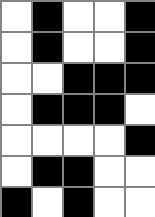[["white", "black", "white", "white", "black"], ["white", "black", "white", "white", "black"], ["white", "white", "black", "black", "black"], ["white", "black", "black", "black", "white"], ["white", "white", "white", "white", "black"], ["white", "black", "black", "white", "white"], ["black", "white", "black", "white", "white"]]